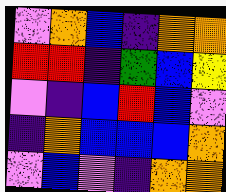[["violet", "orange", "blue", "indigo", "orange", "orange"], ["red", "red", "indigo", "green", "blue", "yellow"], ["violet", "indigo", "blue", "red", "blue", "violet"], ["indigo", "orange", "blue", "blue", "blue", "orange"], ["violet", "blue", "violet", "indigo", "orange", "orange"]]